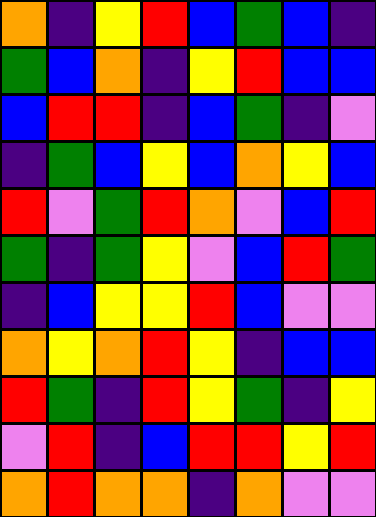[["orange", "indigo", "yellow", "red", "blue", "green", "blue", "indigo"], ["green", "blue", "orange", "indigo", "yellow", "red", "blue", "blue"], ["blue", "red", "red", "indigo", "blue", "green", "indigo", "violet"], ["indigo", "green", "blue", "yellow", "blue", "orange", "yellow", "blue"], ["red", "violet", "green", "red", "orange", "violet", "blue", "red"], ["green", "indigo", "green", "yellow", "violet", "blue", "red", "green"], ["indigo", "blue", "yellow", "yellow", "red", "blue", "violet", "violet"], ["orange", "yellow", "orange", "red", "yellow", "indigo", "blue", "blue"], ["red", "green", "indigo", "red", "yellow", "green", "indigo", "yellow"], ["violet", "red", "indigo", "blue", "red", "red", "yellow", "red"], ["orange", "red", "orange", "orange", "indigo", "orange", "violet", "violet"]]